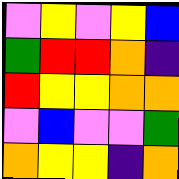[["violet", "yellow", "violet", "yellow", "blue"], ["green", "red", "red", "orange", "indigo"], ["red", "yellow", "yellow", "orange", "orange"], ["violet", "blue", "violet", "violet", "green"], ["orange", "yellow", "yellow", "indigo", "orange"]]